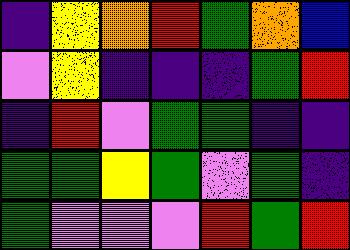[["indigo", "yellow", "orange", "red", "green", "orange", "blue"], ["violet", "yellow", "indigo", "indigo", "indigo", "green", "red"], ["indigo", "red", "violet", "green", "green", "indigo", "indigo"], ["green", "green", "yellow", "green", "violet", "green", "indigo"], ["green", "violet", "violet", "violet", "red", "green", "red"]]